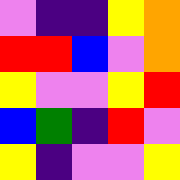[["violet", "indigo", "indigo", "yellow", "orange"], ["red", "red", "blue", "violet", "orange"], ["yellow", "violet", "violet", "yellow", "red"], ["blue", "green", "indigo", "red", "violet"], ["yellow", "indigo", "violet", "violet", "yellow"]]